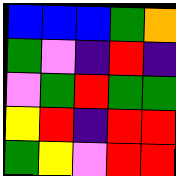[["blue", "blue", "blue", "green", "orange"], ["green", "violet", "indigo", "red", "indigo"], ["violet", "green", "red", "green", "green"], ["yellow", "red", "indigo", "red", "red"], ["green", "yellow", "violet", "red", "red"]]